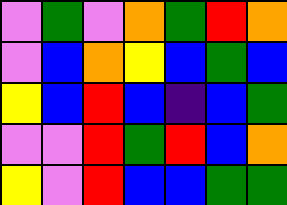[["violet", "green", "violet", "orange", "green", "red", "orange"], ["violet", "blue", "orange", "yellow", "blue", "green", "blue"], ["yellow", "blue", "red", "blue", "indigo", "blue", "green"], ["violet", "violet", "red", "green", "red", "blue", "orange"], ["yellow", "violet", "red", "blue", "blue", "green", "green"]]